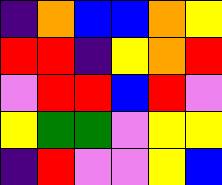[["indigo", "orange", "blue", "blue", "orange", "yellow"], ["red", "red", "indigo", "yellow", "orange", "red"], ["violet", "red", "red", "blue", "red", "violet"], ["yellow", "green", "green", "violet", "yellow", "yellow"], ["indigo", "red", "violet", "violet", "yellow", "blue"]]